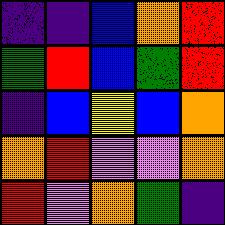[["indigo", "indigo", "blue", "orange", "red"], ["green", "red", "blue", "green", "red"], ["indigo", "blue", "yellow", "blue", "orange"], ["orange", "red", "violet", "violet", "orange"], ["red", "violet", "orange", "green", "indigo"]]